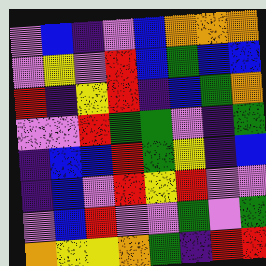[["violet", "blue", "indigo", "violet", "blue", "orange", "orange", "orange"], ["violet", "yellow", "violet", "red", "blue", "green", "blue", "blue"], ["red", "indigo", "yellow", "red", "indigo", "blue", "green", "orange"], ["violet", "violet", "red", "green", "green", "violet", "indigo", "green"], ["indigo", "blue", "blue", "red", "green", "yellow", "indigo", "blue"], ["indigo", "blue", "violet", "red", "yellow", "red", "violet", "violet"], ["violet", "blue", "red", "violet", "violet", "green", "violet", "green"], ["orange", "yellow", "yellow", "orange", "green", "indigo", "red", "red"]]